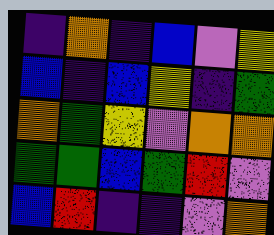[["indigo", "orange", "indigo", "blue", "violet", "yellow"], ["blue", "indigo", "blue", "yellow", "indigo", "green"], ["orange", "green", "yellow", "violet", "orange", "orange"], ["green", "green", "blue", "green", "red", "violet"], ["blue", "red", "indigo", "indigo", "violet", "orange"]]